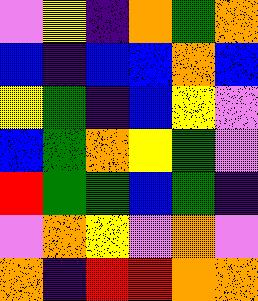[["violet", "yellow", "indigo", "orange", "green", "orange"], ["blue", "indigo", "blue", "blue", "orange", "blue"], ["yellow", "green", "indigo", "blue", "yellow", "violet"], ["blue", "green", "orange", "yellow", "green", "violet"], ["red", "green", "green", "blue", "green", "indigo"], ["violet", "orange", "yellow", "violet", "orange", "violet"], ["orange", "indigo", "red", "red", "orange", "orange"]]